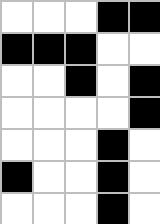[["white", "white", "white", "black", "black"], ["black", "black", "black", "white", "white"], ["white", "white", "black", "white", "black"], ["white", "white", "white", "white", "black"], ["white", "white", "white", "black", "white"], ["black", "white", "white", "black", "white"], ["white", "white", "white", "black", "white"]]